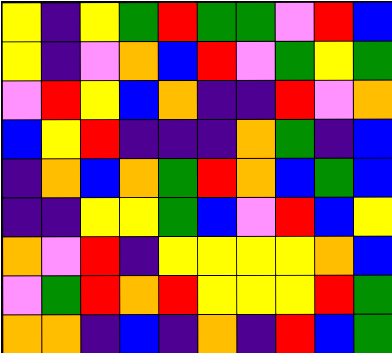[["yellow", "indigo", "yellow", "green", "red", "green", "green", "violet", "red", "blue"], ["yellow", "indigo", "violet", "orange", "blue", "red", "violet", "green", "yellow", "green"], ["violet", "red", "yellow", "blue", "orange", "indigo", "indigo", "red", "violet", "orange"], ["blue", "yellow", "red", "indigo", "indigo", "indigo", "orange", "green", "indigo", "blue"], ["indigo", "orange", "blue", "orange", "green", "red", "orange", "blue", "green", "blue"], ["indigo", "indigo", "yellow", "yellow", "green", "blue", "violet", "red", "blue", "yellow"], ["orange", "violet", "red", "indigo", "yellow", "yellow", "yellow", "yellow", "orange", "blue"], ["violet", "green", "red", "orange", "red", "yellow", "yellow", "yellow", "red", "green"], ["orange", "orange", "indigo", "blue", "indigo", "orange", "indigo", "red", "blue", "green"]]